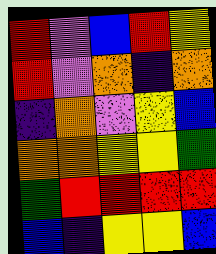[["red", "violet", "blue", "red", "yellow"], ["red", "violet", "orange", "indigo", "orange"], ["indigo", "orange", "violet", "yellow", "blue"], ["orange", "orange", "yellow", "yellow", "green"], ["green", "red", "red", "red", "red"], ["blue", "indigo", "yellow", "yellow", "blue"]]